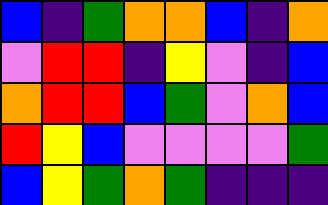[["blue", "indigo", "green", "orange", "orange", "blue", "indigo", "orange"], ["violet", "red", "red", "indigo", "yellow", "violet", "indigo", "blue"], ["orange", "red", "red", "blue", "green", "violet", "orange", "blue"], ["red", "yellow", "blue", "violet", "violet", "violet", "violet", "green"], ["blue", "yellow", "green", "orange", "green", "indigo", "indigo", "indigo"]]